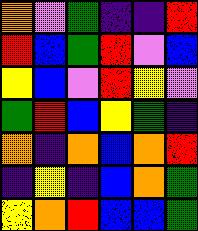[["orange", "violet", "green", "indigo", "indigo", "red"], ["red", "blue", "green", "red", "violet", "blue"], ["yellow", "blue", "violet", "red", "yellow", "violet"], ["green", "red", "blue", "yellow", "green", "indigo"], ["orange", "indigo", "orange", "blue", "orange", "red"], ["indigo", "yellow", "indigo", "blue", "orange", "green"], ["yellow", "orange", "red", "blue", "blue", "green"]]